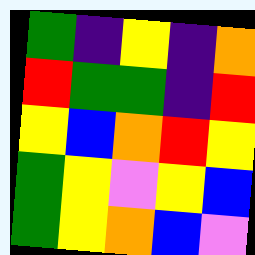[["green", "indigo", "yellow", "indigo", "orange"], ["red", "green", "green", "indigo", "red"], ["yellow", "blue", "orange", "red", "yellow"], ["green", "yellow", "violet", "yellow", "blue"], ["green", "yellow", "orange", "blue", "violet"]]